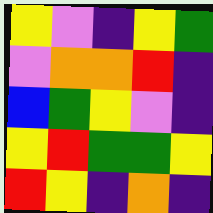[["yellow", "violet", "indigo", "yellow", "green"], ["violet", "orange", "orange", "red", "indigo"], ["blue", "green", "yellow", "violet", "indigo"], ["yellow", "red", "green", "green", "yellow"], ["red", "yellow", "indigo", "orange", "indigo"]]